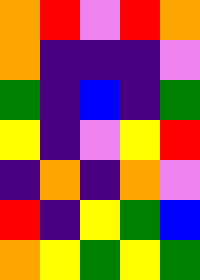[["orange", "red", "violet", "red", "orange"], ["orange", "indigo", "indigo", "indigo", "violet"], ["green", "indigo", "blue", "indigo", "green"], ["yellow", "indigo", "violet", "yellow", "red"], ["indigo", "orange", "indigo", "orange", "violet"], ["red", "indigo", "yellow", "green", "blue"], ["orange", "yellow", "green", "yellow", "green"]]